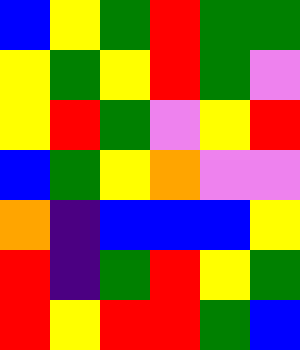[["blue", "yellow", "green", "red", "green", "green"], ["yellow", "green", "yellow", "red", "green", "violet"], ["yellow", "red", "green", "violet", "yellow", "red"], ["blue", "green", "yellow", "orange", "violet", "violet"], ["orange", "indigo", "blue", "blue", "blue", "yellow"], ["red", "indigo", "green", "red", "yellow", "green"], ["red", "yellow", "red", "red", "green", "blue"]]